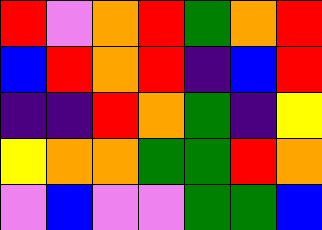[["red", "violet", "orange", "red", "green", "orange", "red"], ["blue", "red", "orange", "red", "indigo", "blue", "red"], ["indigo", "indigo", "red", "orange", "green", "indigo", "yellow"], ["yellow", "orange", "orange", "green", "green", "red", "orange"], ["violet", "blue", "violet", "violet", "green", "green", "blue"]]